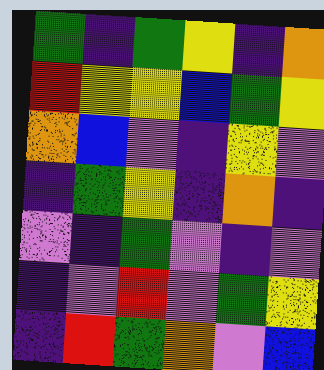[["green", "indigo", "green", "yellow", "indigo", "orange"], ["red", "yellow", "yellow", "blue", "green", "yellow"], ["orange", "blue", "violet", "indigo", "yellow", "violet"], ["indigo", "green", "yellow", "indigo", "orange", "indigo"], ["violet", "indigo", "green", "violet", "indigo", "violet"], ["indigo", "violet", "red", "violet", "green", "yellow"], ["indigo", "red", "green", "orange", "violet", "blue"]]